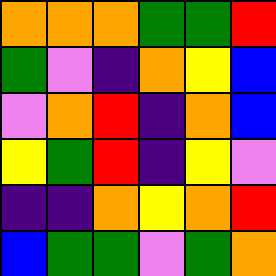[["orange", "orange", "orange", "green", "green", "red"], ["green", "violet", "indigo", "orange", "yellow", "blue"], ["violet", "orange", "red", "indigo", "orange", "blue"], ["yellow", "green", "red", "indigo", "yellow", "violet"], ["indigo", "indigo", "orange", "yellow", "orange", "red"], ["blue", "green", "green", "violet", "green", "orange"]]